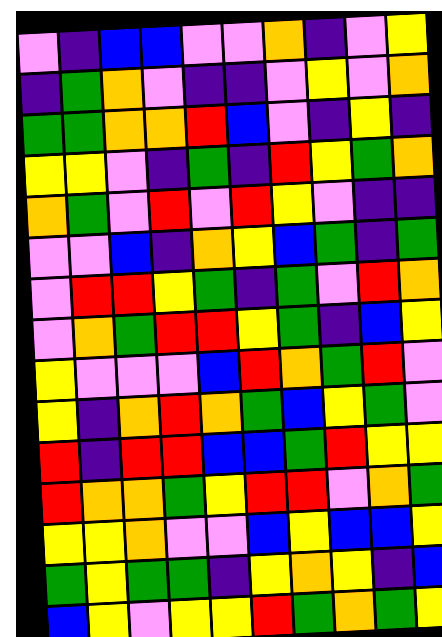[["violet", "indigo", "blue", "blue", "violet", "violet", "orange", "indigo", "violet", "yellow"], ["indigo", "green", "orange", "violet", "indigo", "indigo", "violet", "yellow", "violet", "orange"], ["green", "green", "orange", "orange", "red", "blue", "violet", "indigo", "yellow", "indigo"], ["yellow", "yellow", "violet", "indigo", "green", "indigo", "red", "yellow", "green", "orange"], ["orange", "green", "violet", "red", "violet", "red", "yellow", "violet", "indigo", "indigo"], ["violet", "violet", "blue", "indigo", "orange", "yellow", "blue", "green", "indigo", "green"], ["violet", "red", "red", "yellow", "green", "indigo", "green", "violet", "red", "orange"], ["violet", "orange", "green", "red", "red", "yellow", "green", "indigo", "blue", "yellow"], ["yellow", "violet", "violet", "violet", "blue", "red", "orange", "green", "red", "violet"], ["yellow", "indigo", "orange", "red", "orange", "green", "blue", "yellow", "green", "violet"], ["red", "indigo", "red", "red", "blue", "blue", "green", "red", "yellow", "yellow"], ["red", "orange", "orange", "green", "yellow", "red", "red", "violet", "orange", "green"], ["yellow", "yellow", "orange", "violet", "violet", "blue", "yellow", "blue", "blue", "yellow"], ["green", "yellow", "green", "green", "indigo", "yellow", "orange", "yellow", "indigo", "blue"], ["blue", "yellow", "violet", "yellow", "yellow", "red", "green", "orange", "green", "yellow"]]